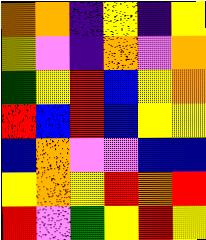[["orange", "orange", "indigo", "yellow", "indigo", "yellow"], ["yellow", "violet", "indigo", "orange", "violet", "orange"], ["green", "yellow", "red", "blue", "yellow", "orange"], ["red", "blue", "red", "blue", "yellow", "yellow"], ["blue", "orange", "violet", "violet", "blue", "blue"], ["yellow", "orange", "yellow", "red", "orange", "red"], ["red", "violet", "green", "yellow", "red", "yellow"]]